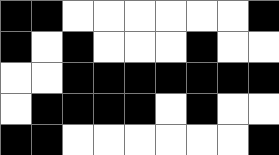[["black", "black", "white", "white", "white", "white", "white", "white", "black"], ["black", "white", "black", "white", "white", "white", "black", "white", "white"], ["white", "white", "black", "black", "black", "black", "black", "black", "black"], ["white", "black", "black", "black", "black", "white", "black", "white", "white"], ["black", "black", "white", "white", "white", "white", "white", "white", "black"]]